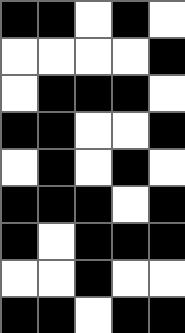[["black", "black", "white", "black", "white"], ["white", "white", "white", "white", "black"], ["white", "black", "black", "black", "white"], ["black", "black", "white", "white", "black"], ["white", "black", "white", "black", "white"], ["black", "black", "black", "white", "black"], ["black", "white", "black", "black", "black"], ["white", "white", "black", "white", "white"], ["black", "black", "white", "black", "black"]]